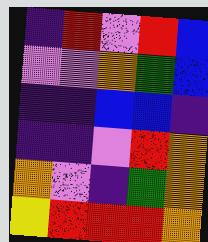[["indigo", "red", "violet", "red", "blue"], ["violet", "violet", "orange", "green", "blue"], ["indigo", "indigo", "blue", "blue", "indigo"], ["indigo", "indigo", "violet", "red", "orange"], ["orange", "violet", "indigo", "green", "orange"], ["yellow", "red", "red", "red", "orange"]]